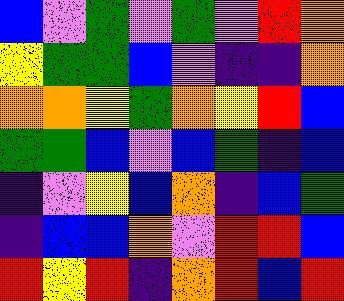[["blue", "violet", "green", "violet", "green", "violet", "red", "orange"], ["yellow", "green", "green", "blue", "violet", "indigo", "indigo", "orange"], ["orange", "orange", "yellow", "green", "orange", "yellow", "red", "blue"], ["green", "green", "blue", "violet", "blue", "green", "indigo", "blue"], ["indigo", "violet", "yellow", "blue", "orange", "indigo", "blue", "green"], ["indigo", "blue", "blue", "orange", "violet", "red", "red", "blue"], ["red", "yellow", "red", "indigo", "orange", "red", "blue", "red"]]